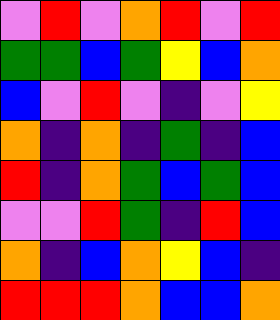[["violet", "red", "violet", "orange", "red", "violet", "red"], ["green", "green", "blue", "green", "yellow", "blue", "orange"], ["blue", "violet", "red", "violet", "indigo", "violet", "yellow"], ["orange", "indigo", "orange", "indigo", "green", "indigo", "blue"], ["red", "indigo", "orange", "green", "blue", "green", "blue"], ["violet", "violet", "red", "green", "indigo", "red", "blue"], ["orange", "indigo", "blue", "orange", "yellow", "blue", "indigo"], ["red", "red", "red", "orange", "blue", "blue", "orange"]]